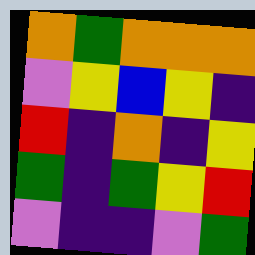[["orange", "green", "orange", "orange", "orange"], ["violet", "yellow", "blue", "yellow", "indigo"], ["red", "indigo", "orange", "indigo", "yellow"], ["green", "indigo", "green", "yellow", "red"], ["violet", "indigo", "indigo", "violet", "green"]]